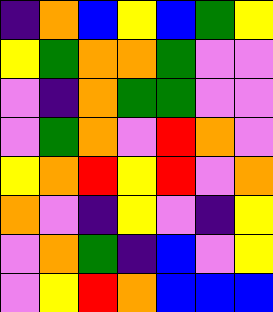[["indigo", "orange", "blue", "yellow", "blue", "green", "yellow"], ["yellow", "green", "orange", "orange", "green", "violet", "violet"], ["violet", "indigo", "orange", "green", "green", "violet", "violet"], ["violet", "green", "orange", "violet", "red", "orange", "violet"], ["yellow", "orange", "red", "yellow", "red", "violet", "orange"], ["orange", "violet", "indigo", "yellow", "violet", "indigo", "yellow"], ["violet", "orange", "green", "indigo", "blue", "violet", "yellow"], ["violet", "yellow", "red", "orange", "blue", "blue", "blue"]]